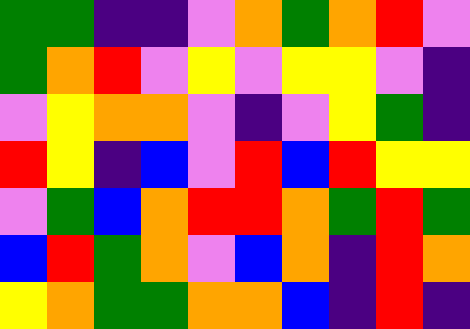[["green", "green", "indigo", "indigo", "violet", "orange", "green", "orange", "red", "violet"], ["green", "orange", "red", "violet", "yellow", "violet", "yellow", "yellow", "violet", "indigo"], ["violet", "yellow", "orange", "orange", "violet", "indigo", "violet", "yellow", "green", "indigo"], ["red", "yellow", "indigo", "blue", "violet", "red", "blue", "red", "yellow", "yellow"], ["violet", "green", "blue", "orange", "red", "red", "orange", "green", "red", "green"], ["blue", "red", "green", "orange", "violet", "blue", "orange", "indigo", "red", "orange"], ["yellow", "orange", "green", "green", "orange", "orange", "blue", "indigo", "red", "indigo"]]